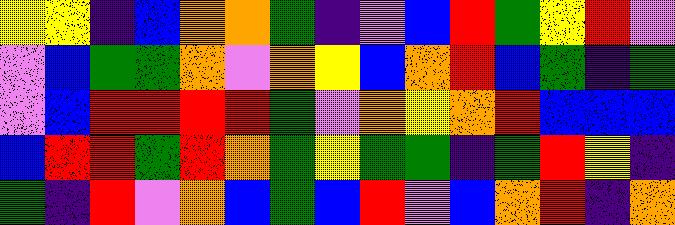[["yellow", "yellow", "indigo", "blue", "orange", "orange", "green", "indigo", "violet", "blue", "red", "green", "yellow", "red", "violet"], ["violet", "blue", "green", "green", "orange", "violet", "orange", "yellow", "blue", "orange", "red", "blue", "green", "indigo", "green"], ["violet", "blue", "red", "red", "red", "red", "green", "violet", "orange", "yellow", "orange", "red", "blue", "blue", "blue"], ["blue", "red", "red", "green", "red", "orange", "green", "yellow", "green", "green", "indigo", "green", "red", "yellow", "indigo"], ["green", "indigo", "red", "violet", "orange", "blue", "green", "blue", "red", "violet", "blue", "orange", "red", "indigo", "orange"]]